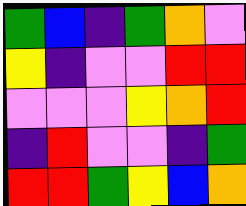[["green", "blue", "indigo", "green", "orange", "violet"], ["yellow", "indigo", "violet", "violet", "red", "red"], ["violet", "violet", "violet", "yellow", "orange", "red"], ["indigo", "red", "violet", "violet", "indigo", "green"], ["red", "red", "green", "yellow", "blue", "orange"]]